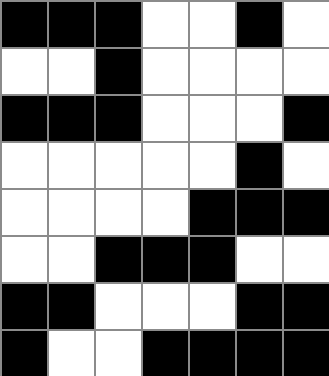[["black", "black", "black", "white", "white", "black", "white"], ["white", "white", "black", "white", "white", "white", "white"], ["black", "black", "black", "white", "white", "white", "black"], ["white", "white", "white", "white", "white", "black", "white"], ["white", "white", "white", "white", "black", "black", "black"], ["white", "white", "black", "black", "black", "white", "white"], ["black", "black", "white", "white", "white", "black", "black"], ["black", "white", "white", "black", "black", "black", "black"]]